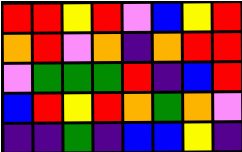[["red", "red", "yellow", "red", "violet", "blue", "yellow", "red"], ["orange", "red", "violet", "orange", "indigo", "orange", "red", "red"], ["violet", "green", "green", "green", "red", "indigo", "blue", "red"], ["blue", "red", "yellow", "red", "orange", "green", "orange", "violet"], ["indigo", "indigo", "green", "indigo", "blue", "blue", "yellow", "indigo"]]